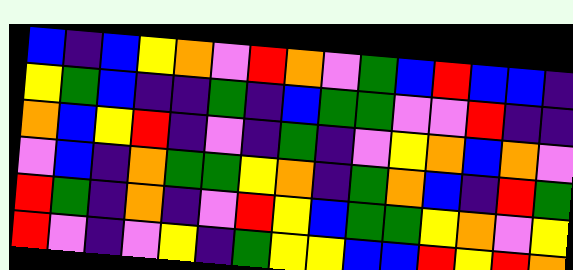[["blue", "indigo", "blue", "yellow", "orange", "violet", "red", "orange", "violet", "green", "blue", "red", "blue", "blue", "indigo"], ["yellow", "green", "blue", "indigo", "indigo", "green", "indigo", "blue", "green", "green", "violet", "violet", "red", "indigo", "indigo"], ["orange", "blue", "yellow", "red", "indigo", "violet", "indigo", "green", "indigo", "violet", "yellow", "orange", "blue", "orange", "violet"], ["violet", "blue", "indigo", "orange", "green", "green", "yellow", "orange", "indigo", "green", "orange", "blue", "indigo", "red", "green"], ["red", "green", "indigo", "orange", "indigo", "violet", "red", "yellow", "blue", "green", "green", "yellow", "orange", "violet", "yellow"], ["red", "violet", "indigo", "violet", "yellow", "indigo", "green", "yellow", "yellow", "blue", "blue", "red", "yellow", "red", "orange"]]